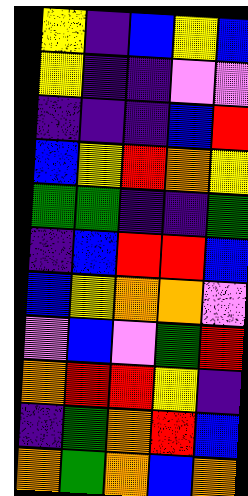[["yellow", "indigo", "blue", "yellow", "blue"], ["yellow", "indigo", "indigo", "violet", "violet"], ["indigo", "indigo", "indigo", "blue", "red"], ["blue", "yellow", "red", "orange", "yellow"], ["green", "green", "indigo", "indigo", "green"], ["indigo", "blue", "red", "red", "blue"], ["blue", "yellow", "orange", "orange", "violet"], ["violet", "blue", "violet", "green", "red"], ["orange", "red", "red", "yellow", "indigo"], ["indigo", "green", "orange", "red", "blue"], ["orange", "green", "orange", "blue", "orange"]]